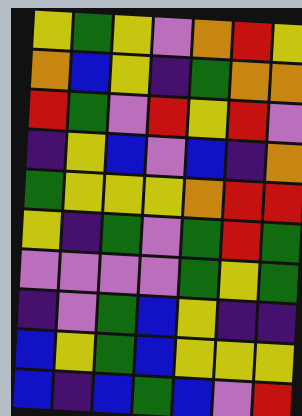[["yellow", "green", "yellow", "violet", "orange", "red", "yellow"], ["orange", "blue", "yellow", "indigo", "green", "orange", "orange"], ["red", "green", "violet", "red", "yellow", "red", "violet"], ["indigo", "yellow", "blue", "violet", "blue", "indigo", "orange"], ["green", "yellow", "yellow", "yellow", "orange", "red", "red"], ["yellow", "indigo", "green", "violet", "green", "red", "green"], ["violet", "violet", "violet", "violet", "green", "yellow", "green"], ["indigo", "violet", "green", "blue", "yellow", "indigo", "indigo"], ["blue", "yellow", "green", "blue", "yellow", "yellow", "yellow"], ["blue", "indigo", "blue", "green", "blue", "violet", "red"]]